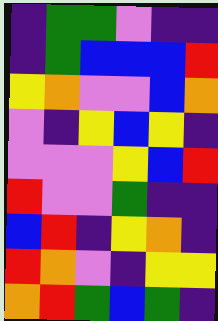[["indigo", "green", "green", "violet", "indigo", "indigo"], ["indigo", "green", "blue", "blue", "blue", "red"], ["yellow", "orange", "violet", "violet", "blue", "orange"], ["violet", "indigo", "yellow", "blue", "yellow", "indigo"], ["violet", "violet", "violet", "yellow", "blue", "red"], ["red", "violet", "violet", "green", "indigo", "indigo"], ["blue", "red", "indigo", "yellow", "orange", "indigo"], ["red", "orange", "violet", "indigo", "yellow", "yellow"], ["orange", "red", "green", "blue", "green", "indigo"]]